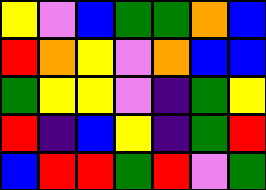[["yellow", "violet", "blue", "green", "green", "orange", "blue"], ["red", "orange", "yellow", "violet", "orange", "blue", "blue"], ["green", "yellow", "yellow", "violet", "indigo", "green", "yellow"], ["red", "indigo", "blue", "yellow", "indigo", "green", "red"], ["blue", "red", "red", "green", "red", "violet", "green"]]